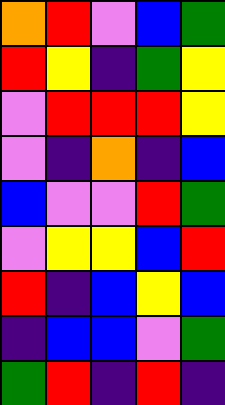[["orange", "red", "violet", "blue", "green"], ["red", "yellow", "indigo", "green", "yellow"], ["violet", "red", "red", "red", "yellow"], ["violet", "indigo", "orange", "indigo", "blue"], ["blue", "violet", "violet", "red", "green"], ["violet", "yellow", "yellow", "blue", "red"], ["red", "indigo", "blue", "yellow", "blue"], ["indigo", "blue", "blue", "violet", "green"], ["green", "red", "indigo", "red", "indigo"]]